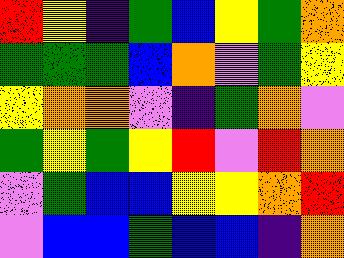[["red", "yellow", "indigo", "green", "blue", "yellow", "green", "orange"], ["green", "green", "green", "blue", "orange", "violet", "green", "yellow"], ["yellow", "orange", "orange", "violet", "indigo", "green", "orange", "violet"], ["green", "yellow", "green", "yellow", "red", "violet", "red", "orange"], ["violet", "green", "blue", "blue", "yellow", "yellow", "orange", "red"], ["violet", "blue", "blue", "green", "blue", "blue", "indigo", "orange"]]